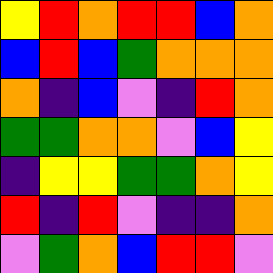[["yellow", "red", "orange", "red", "red", "blue", "orange"], ["blue", "red", "blue", "green", "orange", "orange", "orange"], ["orange", "indigo", "blue", "violet", "indigo", "red", "orange"], ["green", "green", "orange", "orange", "violet", "blue", "yellow"], ["indigo", "yellow", "yellow", "green", "green", "orange", "yellow"], ["red", "indigo", "red", "violet", "indigo", "indigo", "orange"], ["violet", "green", "orange", "blue", "red", "red", "violet"]]